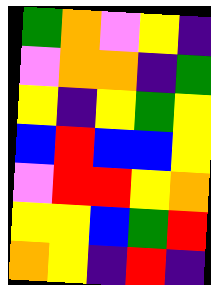[["green", "orange", "violet", "yellow", "indigo"], ["violet", "orange", "orange", "indigo", "green"], ["yellow", "indigo", "yellow", "green", "yellow"], ["blue", "red", "blue", "blue", "yellow"], ["violet", "red", "red", "yellow", "orange"], ["yellow", "yellow", "blue", "green", "red"], ["orange", "yellow", "indigo", "red", "indigo"]]